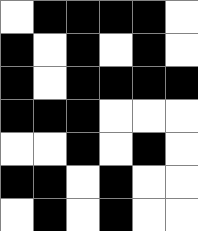[["white", "black", "black", "black", "black", "white"], ["black", "white", "black", "white", "black", "white"], ["black", "white", "black", "black", "black", "black"], ["black", "black", "black", "white", "white", "white"], ["white", "white", "black", "white", "black", "white"], ["black", "black", "white", "black", "white", "white"], ["white", "black", "white", "black", "white", "white"]]